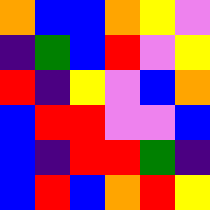[["orange", "blue", "blue", "orange", "yellow", "violet"], ["indigo", "green", "blue", "red", "violet", "yellow"], ["red", "indigo", "yellow", "violet", "blue", "orange"], ["blue", "red", "red", "violet", "violet", "blue"], ["blue", "indigo", "red", "red", "green", "indigo"], ["blue", "red", "blue", "orange", "red", "yellow"]]